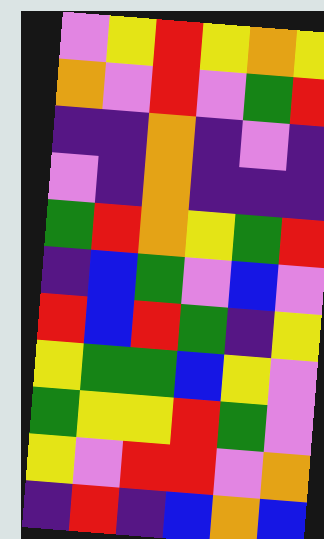[["violet", "yellow", "red", "yellow", "orange", "yellow"], ["orange", "violet", "red", "violet", "green", "red"], ["indigo", "indigo", "orange", "indigo", "violet", "indigo"], ["violet", "indigo", "orange", "indigo", "indigo", "indigo"], ["green", "red", "orange", "yellow", "green", "red"], ["indigo", "blue", "green", "violet", "blue", "violet"], ["red", "blue", "red", "green", "indigo", "yellow"], ["yellow", "green", "green", "blue", "yellow", "violet"], ["green", "yellow", "yellow", "red", "green", "violet"], ["yellow", "violet", "red", "red", "violet", "orange"], ["indigo", "red", "indigo", "blue", "orange", "blue"]]